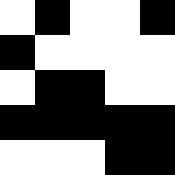[["white", "black", "white", "white", "black"], ["black", "white", "white", "white", "white"], ["white", "black", "black", "white", "white"], ["black", "black", "black", "black", "black"], ["white", "white", "white", "black", "black"]]